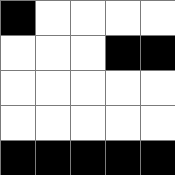[["black", "white", "white", "white", "white"], ["white", "white", "white", "black", "black"], ["white", "white", "white", "white", "white"], ["white", "white", "white", "white", "white"], ["black", "black", "black", "black", "black"]]